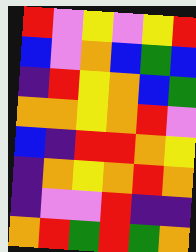[["red", "violet", "yellow", "violet", "yellow", "red"], ["blue", "violet", "orange", "blue", "green", "blue"], ["indigo", "red", "yellow", "orange", "blue", "green"], ["orange", "orange", "yellow", "orange", "red", "violet"], ["blue", "indigo", "red", "red", "orange", "yellow"], ["indigo", "orange", "yellow", "orange", "red", "orange"], ["indigo", "violet", "violet", "red", "indigo", "indigo"], ["orange", "red", "green", "red", "green", "orange"]]